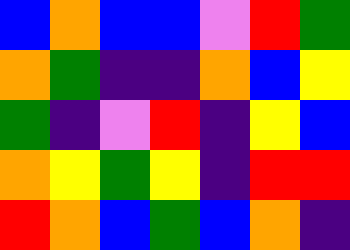[["blue", "orange", "blue", "blue", "violet", "red", "green"], ["orange", "green", "indigo", "indigo", "orange", "blue", "yellow"], ["green", "indigo", "violet", "red", "indigo", "yellow", "blue"], ["orange", "yellow", "green", "yellow", "indigo", "red", "red"], ["red", "orange", "blue", "green", "blue", "orange", "indigo"]]